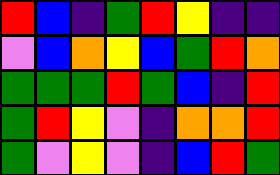[["red", "blue", "indigo", "green", "red", "yellow", "indigo", "indigo"], ["violet", "blue", "orange", "yellow", "blue", "green", "red", "orange"], ["green", "green", "green", "red", "green", "blue", "indigo", "red"], ["green", "red", "yellow", "violet", "indigo", "orange", "orange", "red"], ["green", "violet", "yellow", "violet", "indigo", "blue", "red", "green"]]